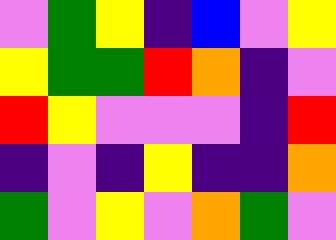[["violet", "green", "yellow", "indigo", "blue", "violet", "yellow"], ["yellow", "green", "green", "red", "orange", "indigo", "violet"], ["red", "yellow", "violet", "violet", "violet", "indigo", "red"], ["indigo", "violet", "indigo", "yellow", "indigo", "indigo", "orange"], ["green", "violet", "yellow", "violet", "orange", "green", "violet"]]